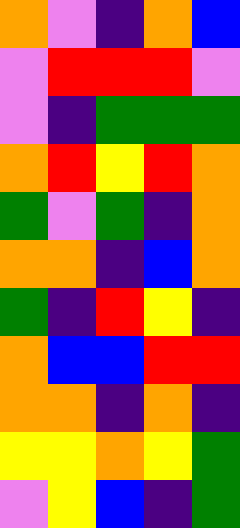[["orange", "violet", "indigo", "orange", "blue"], ["violet", "red", "red", "red", "violet"], ["violet", "indigo", "green", "green", "green"], ["orange", "red", "yellow", "red", "orange"], ["green", "violet", "green", "indigo", "orange"], ["orange", "orange", "indigo", "blue", "orange"], ["green", "indigo", "red", "yellow", "indigo"], ["orange", "blue", "blue", "red", "red"], ["orange", "orange", "indigo", "orange", "indigo"], ["yellow", "yellow", "orange", "yellow", "green"], ["violet", "yellow", "blue", "indigo", "green"]]